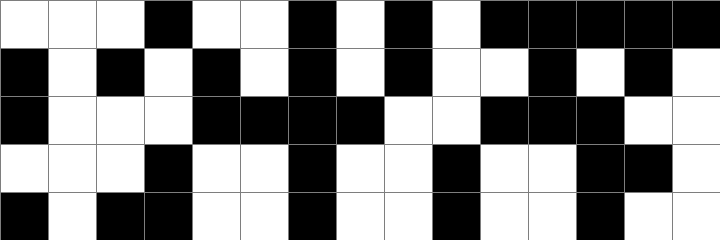[["white", "white", "white", "black", "white", "white", "black", "white", "black", "white", "black", "black", "black", "black", "black"], ["black", "white", "black", "white", "black", "white", "black", "white", "black", "white", "white", "black", "white", "black", "white"], ["black", "white", "white", "white", "black", "black", "black", "black", "white", "white", "black", "black", "black", "white", "white"], ["white", "white", "white", "black", "white", "white", "black", "white", "white", "black", "white", "white", "black", "black", "white"], ["black", "white", "black", "black", "white", "white", "black", "white", "white", "black", "white", "white", "black", "white", "white"]]